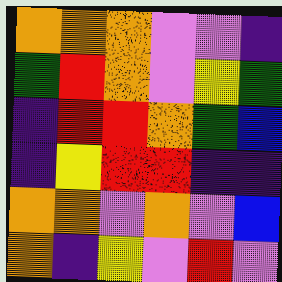[["orange", "orange", "orange", "violet", "violet", "indigo"], ["green", "red", "orange", "violet", "yellow", "green"], ["indigo", "red", "red", "orange", "green", "blue"], ["indigo", "yellow", "red", "red", "indigo", "indigo"], ["orange", "orange", "violet", "orange", "violet", "blue"], ["orange", "indigo", "yellow", "violet", "red", "violet"]]